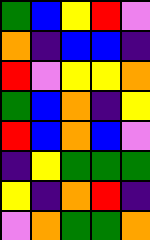[["green", "blue", "yellow", "red", "violet"], ["orange", "indigo", "blue", "blue", "indigo"], ["red", "violet", "yellow", "yellow", "orange"], ["green", "blue", "orange", "indigo", "yellow"], ["red", "blue", "orange", "blue", "violet"], ["indigo", "yellow", "green", "green", "green"], ["yellow", "indigo", "orange", "red", "indigo"], ["violet", "orange", "green", "green", "orange"]]